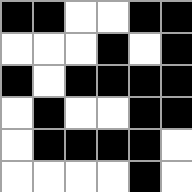[["black", "black", "white", "white", "black", "black"], ["white", "white", "white", "black", "white", "black"], ["black", "white", "black", "black", "black", "black"], ["white", "black", "white", "white", "black", "black"], ["white", "black", "black", "black", "black", "white"], ["white", "white", "white", "white", "black", "white"]]